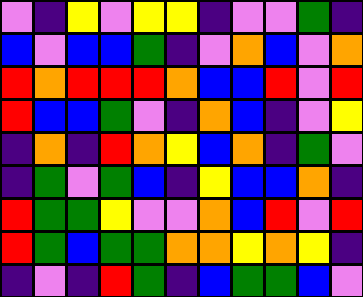[["violet", "indigo", "yellow", "violet", "yellow", "yellow", "indigo", "violet", "violet", "green", "indigo"], ["blue", "violet", "blue", "blue", "green", "indigo", "violet", "orange", "blue", "violet", "orange"], ["red", "orange", "red", "red", "red", "orange", "blue", "blue", "red", "violet", "red"], ["red", "blue", "blue", "green", "violet", "indigo", "orange", "blue", "indigo", "violet", "yellow"], ["indigo", "orange", "indigo", "red", "orange", "yellow", "blue", "orange", "indigo", "green", "violet"], ["indigo", "green", "violet", "green", "blue", "indigo", "yellow", "blue", "blue", "orange", "indigo"], ["red", "green", "green", "yellow", "violet", "violet", "orange", "blue", "red", "violet", "red"], ["red", "green", "blue", "green", "green", "orange", "orange", "yellow", "orange", "yellow", "indigo"], ["indigo", "violet", "indigo", "red", "green", "indigo", "blue", "green", "green", "blue", "violet"]]